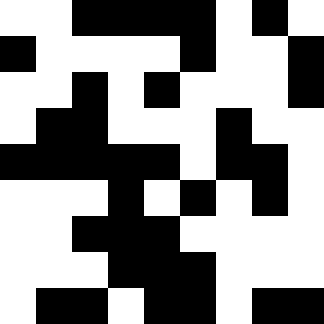[["white", "white", "black", "black", "black", "black", "white", "black", "white"], ["black", "white", "white", "white", "white", "black", "white", "white", "black"], ["white", "white", "black", "white", "black", "white", "white", "white", "black"], ["white", "black", "black", "white", "white", "white", "black", "white", "white"], ["black", "black", "black", "black", "black", "white", "black", "black", "white"], ["white", "white", "white", "black", "white", "black", "white", "black", "white"], ["white", "white", "black", "black", "black", "white", "white", "white", "white"], ["white", "white", "white", "black", "black", "black", "white", "white", "white"], ["white", "black", "black", "white", "black", "black", "white", "black", "black"]]